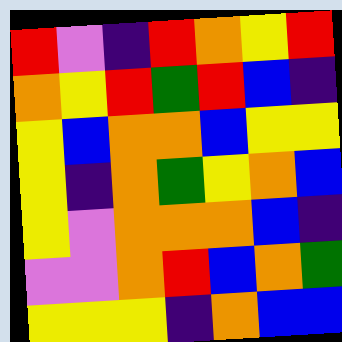[["red", "violet", "indigo", "red", "orange", "yellow", "red"], ["orange", "yellow", "red", "green", "red", "blue", "indigo"], ["yellow", "blue", "orange", "orange", "blue", "yellow", "yellow"], ["yellow", "indigo", "orange", "green", "yellow", "orange", "blue"], ["yellow", "violet", "orange", "orange", "orange", "blue", "indigo"], ["violet", "violet", "orange", "red", "blue", "orange", "green"], ["yellow", "yellow", "yellow", "indigo", "orange", "blue", "blue"]]